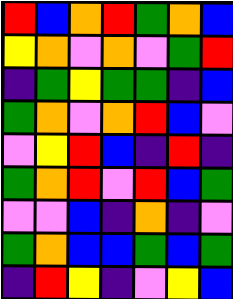[["red", "blue", "orange", "red", "green", "orange", "blue"], ["yellow", "orange", "violet", "orange", "violet", "green", "red"], ["indigo", "green", "yellow", "green", "green", "indigo", "blue"], ["green", "orange", "violet", "orange", "red", "blue", "violet"], ["violet", "yellow", "red", "blue", "indigo", "red", "indigo"], ["green", "orange", "red", "violet", "red", "blue", "green"], ["violet", "violet", "blue", "indigo", "orange", "indigo", "violet"], ["green", "orange", "blue", "blue", "green", "blue", "green"], ["indigo", "red", "yellow", "indigo", "violet", "yellow", "blue"]]